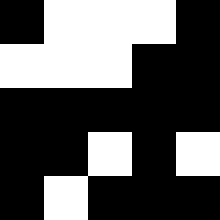[["black", "white", "white", "white", "black"], ["white", "white", "white", "black", "black"], ["black", "black", "black", "black", "black"], ["black", "black", "white", "black", "white"], ["black", "white", "black", "black", "black"]]